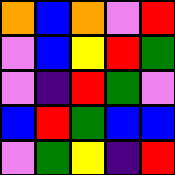[["orange", "blue", "orange", "violet", "red"], ["violet", "blue", "yellow", "red", "green"], ["violet", "indigo", "red", "green", "violet"], ["blue", "red", "green", "blue", "blue"], ["violet", "green", "yellow", "indigo", "red"]]